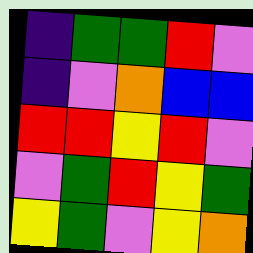[["indigo", "green", "green", "red", "violet"], ["indigo", "violet", "orange", "blue", "blue"], ["red", "red", "yellow", "red", "violet"], ["violet", "green", "red", "yellow", "green"], ["yellow", "green", "violet", "yellow", "orange"]]